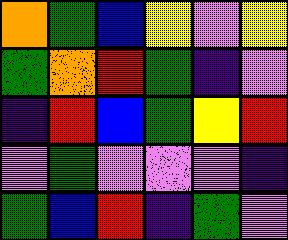[["orange", "green", "blue", "yellow", "violet", "yellow"], ["green", "orange", "red", "green", "indigo", "violet"], ["indigo", "red", "blue", "green", "yellow", "red"], ["violet", "green", "violet", "violet", "violet", "indigo"], ["green", "blue", "red", "indigo", "green", "violet"]]